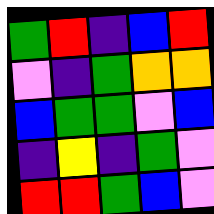[["green", "red", "indigo", "blue", "red"], ["violet", "indigo", "green", "orange", "orange"], ["blue", "green", "green", "violet", "blue"], ["indigo", "yellow", "indigo", "green", "violet"], ["red", "red", "green", "blue", "violet"]]